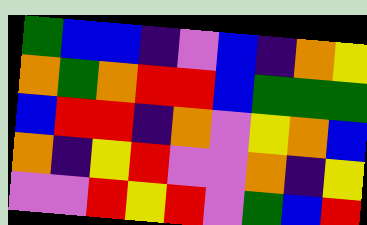[["green", "blue", "blue", "indigo", "violet", "blue", "indigo", "orange", "yellow"], ["orange", "green", "orange", "red", "red", "blue", "green", "green", "green"], ["blue", "red", "red", "indigo", "orange", "violet", "yellow", "orange", "blue"], ["orange", "indigo", "yellow", "red", "violet", "violet", "orange", "indigo", "yellow"], ["violet", "violet", "red", "yellow", "red", "violet", "green", "blue", "red"]]